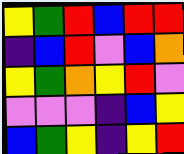[["yellow", "green", "red", "blue", "red", "red"], ["indigo", "blue", "red", "violet", "blue", "orange"], ["yellow", "green", "orange", "yellow", "red", "violet"], ["violet", "violet", "violet", "indigo", "blue", "yellow"], ["blue", "green", "yellow", "indigo", "yellow", "red"]]